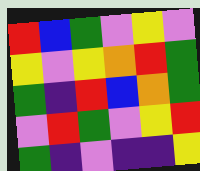[["red", "blue", "green", "violet", "yellow", "violet"], ["yellow", "violet", "yellow", "orange", "red", "green"], ["green", "indigo", "red", "blue", "orange", "green"], ["violet", "red", "green", "violet", "yellow", "red"], ["green", "indigo", "violet", "indigo", "indigo", "yellow"]]